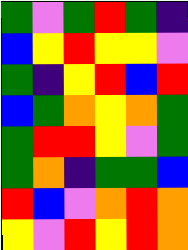[["green", "violet", "green", "red", "green", "indigo"], ["blue", "yellow", "red", "yellow", "yellow", "violet"], ["green", "indigo", "yellow", "red", "blue", "red"], ["blue", "green", "orange", "yellow", "orange", "green"], ["green", "red", "red", "yellow", "violet", "green"], ["green", "orange", "indigo", "green", "green", "blue"], ["red", "blue", "violet", "orange", "red", "orange"], ["yellow", "violet", "red", "yellow", "red", "orange"]]